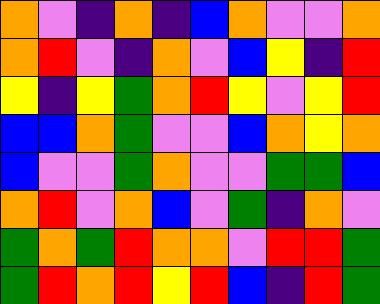[["orange", "violet", "indigo", "orange", "indigo", "blue", "orange", "violet", "violet", "orange"], ["orange", "red", "violet", "indigo", "orange", "violet", "blue", "yellow", "indigo", "red"], ["yellow", "indigo", "yellow", "green", "orange", "red", "yellow", "violet", "yellow", "red"], ["blue", "blue", "orange", "green", "violet", "violet", "blue", "orange", "yellow", "orange"], ["blue", "violet", "violet", "green", "orange", "violet", "violet", "green", "green", "blue"], ["orange", "red", "violet", "orange", "blue", "violet", "green", "indigo", "orange", "violet"], ["green", "orange", "green", "red", "orange", "orange", "violet", "red", "red", "green"], ["green", "red", "orange", "red", "yellow", "red", "blue", "indigo", "red", "green"]]